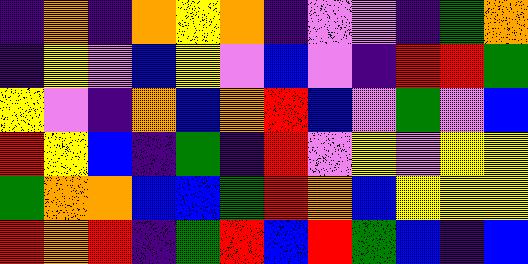[["indigo", "orange", "indigo", "orange", "yellow", "orange", "indigo", "violet", "violet", "indigo", "green", "orange"], ["indigo", "yellow", "violet", "blue", "yellow", "violet", "blue", "violet", "indigo", "red", "red", "green"], ["yellow", "violet", "indigo", "orange", "blue", "orange", "red", "blue", "violet", "green", "violet", "blue"], ["red", "yellow", "blue", "indigo", "green", "indigo", "red", "violet", "yellow", "violet", "yellow", "yellow"], ["green", "orange", "orange", "blue", "blue", "green", "red", "orange", "blue", "yellow", "yellow", "yellow"], ["red", "orange", "red", "indigo", "green", "red", "blue", "red", "green", "blue", "indigo", "blue"]]